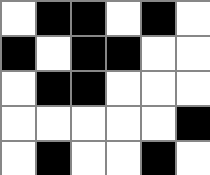[["white", "black", "black", "white", "black", "white"], ["black", "white", "black", "black", "white", "white"], ["white", "black", "black", "white", "white", "white"], ["white", "white", "white", "white", "white", "black"], ["white", "black", "white", "white", "black", "white"]]